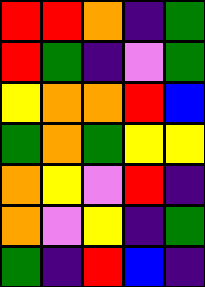[["red", "red", "orange", "indigo", "green"], ["red", "green", "indigo", "violet", "green"], ["yellow", "orange", "orange", "red", "blue"], ["green", "orange", "green", "yellow", "yellow"], ["orange", "yellow", "violet", "red", "indigo"], ["orange", "violet", "yellow", "indigo", "green"], ["green", "indigo", "red", "blue", "indigo"]]